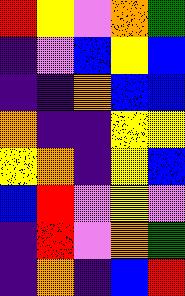[["red", "yellow", "violet", "orange", "green"], ["indigo", "violet", "blue", "yellow", "blue"], ["indigo", "indigo", "orange", "blue", "blue"], ["orange", "indigo", "indigo", "yellow", "yellow"], ["yellow", "orange", "indigo", "yellow", "blue"], ["blue", "red", "violet", "yellow", "violet"], ["indigo", "red", "violet", "orange", "green"], ["indigo", "orange", "indigo", "blue", "red"]]